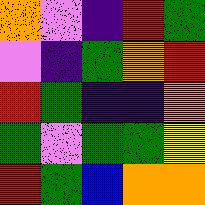[["orange", "violet", "indigo", "red", "green"], ["violet", "indigo", "green", "orange", "red"], ["red", "green", "indigo", "indigo", "orange"], ["green", "violet", "green", "green", "yellow"], ["red", "green", "blue", "orange", "orange"]]